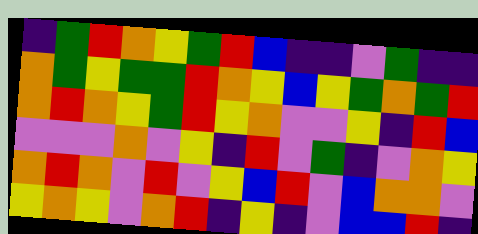[["indigo", "green", "red", "orange", "yellow", "green", "red", "blue", "indigo", "indigo", "violet", "green", "indigo", "indigo"], ["orange", "green", "yellow", "green", "green", "red", "orange", "yellow", "blue", "yellow", "green", "orange", "green", "red"], ["orange", "red", "orange", "yellow", "green", "red", "yellow", "orange", "violet", "violet", "yellow", "indigo", "red", "blue"], ["violet", "violet", "violet", "orange", "violet", "yellow", "indigo", "red", "violet", "green", "indigo", "violet", "orange", "yellow"], ["orange", "red", "orange", "violet", "red", "violet", "yellow", "blue", "red", "violet", "blue", "orange", "orange", "violet"], ["yellow", "orange", "yellow", "violet", "orange", "red", "indigo", "yellow", "indigo", "violet", "blue", "blue", "red", "indigo"]]